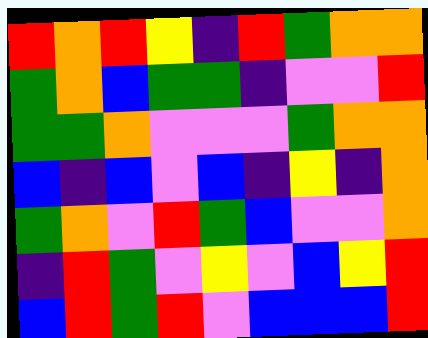[["red", "orange", "red", "yellow", "indigo", "red", "green", "orange", "orange"], ["green", "orange", "blue", "green", "green", "indigo", "violet", "violet", "red"], ["green", "green", "orange", "violet", "violet", "violet", "green", "orange", "orange"], ["blue", "indigo", "blue", "violet", "blue", "indigo", "yellow", "indigo", "orange"], ["green", "orange", "violet", "red", "green", "blue", "violet", "violet", "orange"], ["indigo", "red", "green", "violet", "yellow", "violet", "blue", "yellow", "red"], ["blue", "red", "green", "red", "violet", "blue", "blue", "blue", "red"]]